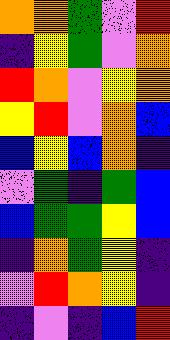[["orange", "orange", "green", "violet", "red"], ["indigo", "yellow", "green", "violet", "orange"], ["red", "orange", "violet", "yellow", "orange"], ["yellow", "red", "violet", "orange", "blue"], ["blue", "yellow", "blue", "orange", "indigo"], ["violet", "green", "indigo", "green", "blue"], ["blue", "green", "green", "yellow", "blue"], ["indigo", "orange", "green", "yellow", "indigo"], ["violet", "red", "orange", "yellow", "indigo"], ["indigo", "violet", "indigo", "blue", "red"]]